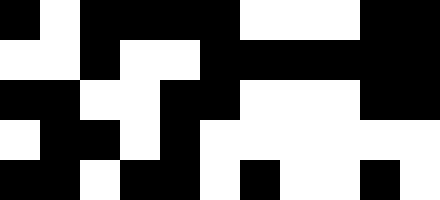[["black", "white", "black", "black", "black", "black", "white", "white", "white", "black", "black"], ["white", "white", "black", "white", "white", "black", "black", "black", "black", "black", "black"], ["black", "black", "white", "white", "black", "black", "white", "white", "white", "black", "black"], ["white", "black", "black", "white", "black", "white", "white", "white", "white", "white", "white"], ["black", "black", "white", "black", "black", "white", "black", "white", "white", "black", "white"]]